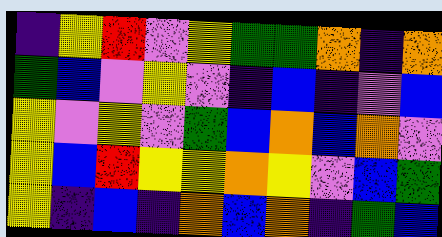[["indigo", "yellow", "red", "violet", "yellow", "green", "green", "orange", "indigo", "orange"], ["green", "blue", "violet", "yellow", "violet", "indigo", "blue", "indigo", "violet", "blue"], ["yellow", "violet", "yellow", "violet", "green", "blue", "orange", "blue", "orange", "violet"], ["yellow", "blue", "red", "yellow", "yellow", "orange", "yellow", "violet", "blue", "green"], ["yellow", "indigo", "blue", "indigo", "orange", "blue", "orange", "indigo", "green", "blue"]]